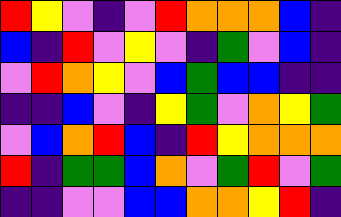[["red", "yellow", "violet", "indigo", "violet", "red", "orange", "orange", "orange", "blue", "indigo"], ["blue", "indigo", "red", "violet", "yellow", "violet", "indigo", "green", "violet", "blue", "indigo"], ["violet", "red", "orange", "yellow", "violet", "blue", "green", "blue", "blue", "indigo", "indigo"], ["indigo", "indigo", "blue", "violet", "indigo", "yellow", "green", "violet", "orange", "yellow", "green"], ["violet", "blue", "orange", "red", "blue", "indigo", "red", "yellow", "orange", "orange", "orange"], ["red", "indigo", "green", "green", "blue", "orange", "violet", "green", "red", "violet", "green"], ["indigo", "indigo", "violet", "violet", "blue", "blue", "orange", "orange", "yellow", "red", "indigo"]]